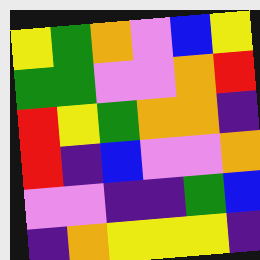[["yellow", "green", "orange", "violet", "blue", "yellow"], ["green", "green", "violet", "violet", "orange", "red"], ["red", "yellow", "green", "orange", "orange", "indigo"], ["red", "indigo", "blue", "violet", "violet", "orange"], ["violet", "violet", "indigo", "indigo", "green", "blue"], ["indigo", "orange", "yellow", "yellow", "yellow", "indigo"]]